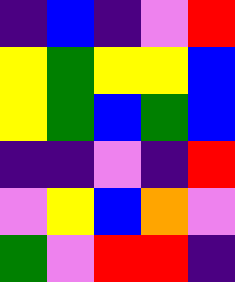[["indigo", "blue", "indigo", "violet", "red"], ["yellow", "green", "yellow", "yellow", "blue"], ["yellow", "green", "blue", "green", "blue"], ["indigo", "indigo", "violet", "indigo", "red"], ["violet", "yellow", "blue", "orange", "violet"], ["green", "violet", "red", "red", "indigo"]]